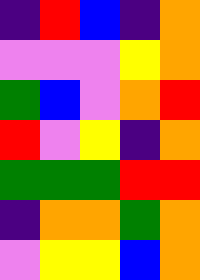[["indigo", "red", "blue", "indigo", "orange"], ["violet", "violet", "violet", "yellow", "orange"], ["green", "blue", "violet", "orange", "red"], ["red", "violet", "yellow", "indigo", "orange"], ["green", "green", "green", "red", "red"], ["indigo", "orange", "orange", "green", "orange"], ["violet", "yellow", "yellow", "blue", "orange"]]